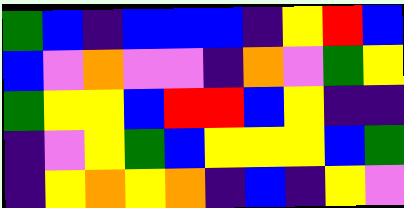[["green", "blue", "indigo", "blue", "blue", "blue", "indigo", "yellow", "red", "blue"], ["blue", "violet", "orange", "violet", "violet", "indigo", "orange", "violet", "green", "yellow"], ["green", "yellow", "yellow", "blue", "red", "red", "blue", "yellow", "indigo", "indigo"], ["indigo", "violet", "yellow", "green", "blue", "yellow", "yellow", "yellow", "blue", "green"], ["indigo", "yellow", "orange", "yellow", "orange", "indigo", "blue", "indigo", "yellow", "violet"]]